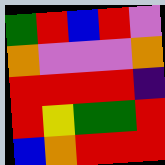[["green", "red", "blue", "red", "violet"], ["orange", "violet", "violet", "violet", "orange"], ["red", "red", "red", "red", "indigo"], ["red", "yellow", "green", "green", "red"], ["blue", "orange", "red", "red", "red"]]